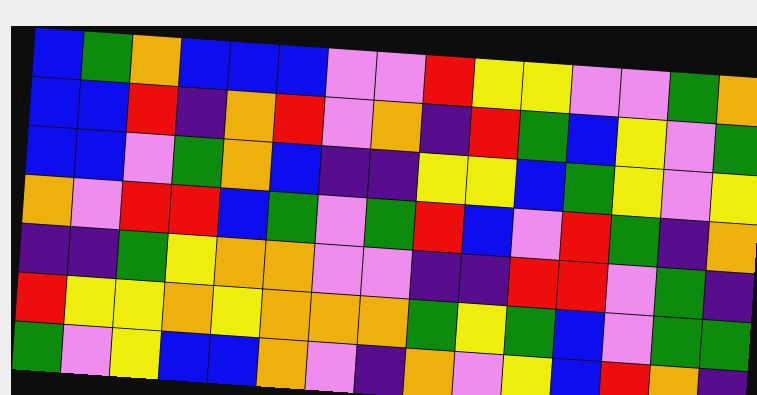[["blue", "green", "orange", "blue", "blue", "blue", "violet", "violet", "red", "yellow", "yellow", "violet", "violet", "green", "orange"], ["blue", "blue", "red", "indigo", "orange", "red", "violet", "orange", "indigo", "red", "green", "blue", "yellow", "violet", "green"], ["blue", "blue", "violet", "green", "orange", "blue", "indigo", "indigo", "yellow", "yellow", "blue", "green", "yellow", "violet", "yellow"], ["orange", "violet", "red", "red", "blue", "green", "violet", "green", "red", "blue", "violet", "red", "green", "indigo", "orange"], ["indigo", "indigo", "green", "yellow", "orange", "orange", "violet", "violet", "indigo", "indigo", "red", "red", "violet", "green", "indigo"], ["red", "yellow", "yellow", "orange", "yellow", "orange", "orange", "orange", "green", "yellow", "green", "blue", "violet", "green", "green"], ["green", "violet", "yellow", "blue", "blue", "orange", "violet", "indigo", "orange", "violet", "yellow", "blue", "red", "orange", "indigo"]]